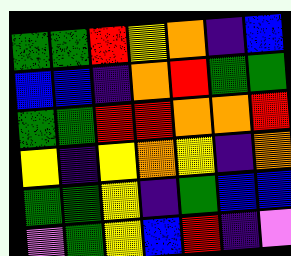[["green", "green", "red", "yellow", "orange", "indigo", "blue"], ["blue", "blue", "indigo", "orange", "red", "green", "green"], ["green", "green", "red", "red", "orange", "orange", "red"], ["yellow", "indigo", "yellow", "orange", "yellow", "indigo", "orange"], ["green", "green", "yellow", "indigo", "green", "blue", "blue"], ["violet", "green", "yellow", "blue", "red", "indigo", "violet"]]